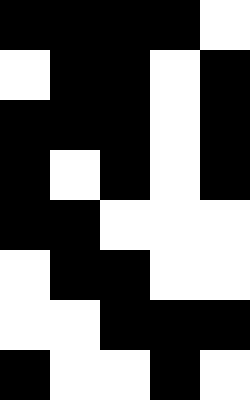[["black", "black", "black", "black", "white"], ["white", "black", "black", "white", "black"], ["black", "black", "black", "white", "black"], ["black", "white", "black", "white", "black"], ["black", "black", "white", "white", "white"], ["white", "black", "black", "white", "white"], ["white", "white", "black", "black", "black"], ["black", "white", "white", "black", "white"]]